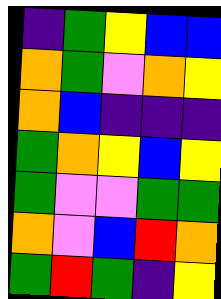[["indigo", "green", "yellow", "blue", "blue"], ["orange", "green", "violet", "orange", "yellow"], ["orange", "blue", "indigo", "indigo", "indigo"], ["green", "orange", "yellow", "blue", "yellow"], ["green", "violet", "violet", "green", "green"], ["orange", "violet", "blue", "red", "orange"], ["green", "red", "green", "indigo", "yellow"]]